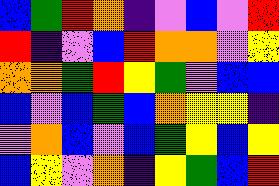[["blue", "green", "red", "orange", "indigo", "violet", "blue", "violet", "red"], ["red", "indigo", "violet", "blue", "red", "orange", "orange", "violet", "yellow"], ["orange", "orange", "green", "red", "yellow", "green", "violet", "blue", "blue"], ["blue", "violet", "blue", "green", "blue", "orange", "yellow", "yellow", "indigo"], ["violet", "orange", "blue", "violet", "blue", "green", "yellow", "blue", "yellow"], ["blue", "yellow", "violet", "orange", "indigo", "yellow", "green", "blue", "red"]]